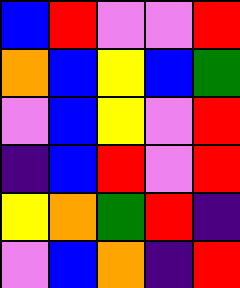[["blue", "red", "violet", "violet", "red"], ["orange", "blue", "yellow", "blue", "green"], ["violet", "blue", "yellow", "violet", "red"], ["indigo", "blue", "red", "violet", "red"], ["yellow", "orange", "green", "red", "indigo"], ["violet", "blue", "orange", "indigo", "red"]]